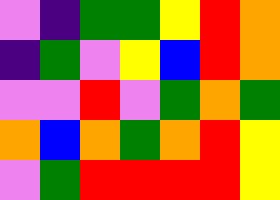[["violet", "indigo", "green", "green", "yellow", "red", "orange"], ["indigo", "green", "violet", "yellow", "blue", "red", "orange"], ["violet", "violet", "red", "violet", "green", "orange", "green"], ["orange", "blue", "orange", "green", "orange", "red", "yellow"], ["violet", "green", "red", "red", "red", "red", "yellow"]]